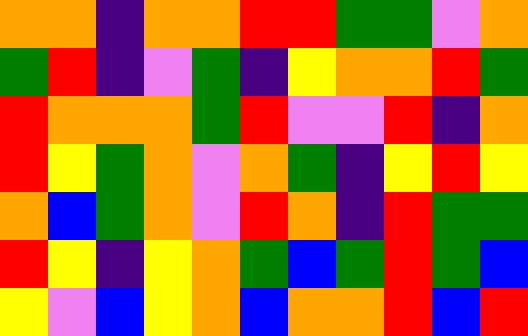[["orange", "orange", "indigo", "orange", "orange", "red", "red", "green", "green", "violet", "orange"], ["green", "red", "indigo", "violet", "green", "indigo", "yellow", "orange", "orange", "red", "green"], ["red", "orange", "orange", "orange", "green", "red", "violet", "violet", "red", "indigo", "orange"], ["red", "yellow", "green", "orange", "violet", "orange", "green", "indigo", "yellow", "red", "yellow"], ["orange", "blue", "green", "orange", "violet", "red", "orange", "indigo", "red", "green", "green"], ["red", "yellow", "indigo", "yellow", "orange", "green", "blue", "green", "red", "green", "blue"], ["yellow", "violet", "blue", "yellow", "orange", "blue", "orange", "orange", "red", "blue", "red"]]